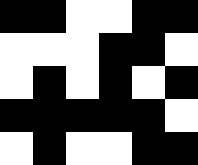[["black", "black", "white", "white", "black", "black"], ["white", "white", "white", "black", "black", "white"], ["white", "black", "white", "black", "white", "black"], ["black", "black", "black", "black", "black", "white"], ["white", "black", "white", "white", "black", "black"]]